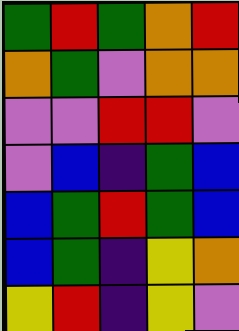[["green", "red", "green", "orange", "red"], ["orange", "green", "violet", "orange", "orange"], ["violet", "violet", "red", "red", "violet"], ["violet", "blue", "indigo", "green", "blue"], ["blue", "green", "red", "green", "blue"], ["blue", "green", "indigo", "yellow", "orange"], ["yellow", "red", "indigo", "yellow", "violet"]]